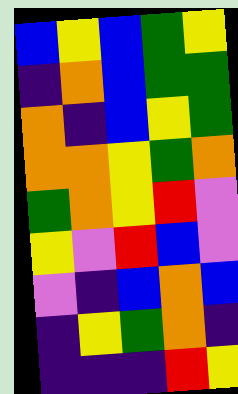[["blue", "yellow", "blue", "green", "yellow"], ["indigo", "orange", "blue", "green", "green"], ["orange", "indigo", "blue", "yellow", "green"], ["orange", "orange", "yellow", "green", "orange"], ["green", "orange", "yellow", "red", "violet"], ["yellow", "violet", "red", "blue", "violet"], ["violet", "indigo", "blue", "orange", "blue"], ["indigo", "yellow", "green", "orange", "indigo"], ["indigo", "indigo", "indigo", "red", "yellow"]]